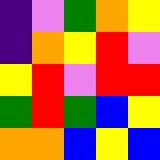[["indigo", "violet", "green", "orange", "yellow"], ["indigo", "orange", "yellow", "red", "violet"], ["yellow", "red", "violet", "red", "red"], ["green", "red", "green", "blue", "yellow"], ["orange", "orange", "blue", "yellow", "blue"]]